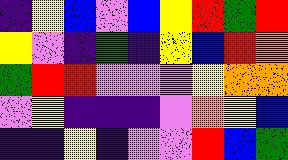[["indigo", "yellow", "blue", "violet", "blue", "yellow", "red", "green", "red"], ["yellow", "violet", "indigo", "green", "indigo", "yellow", "blue", "red", "orange"], ["green", "red", "red", "violet", "violet", "violet", "yellow", "orange", "orange"], ["violet", "yellow", "indigo", "indigo", "indigo", "violet", "orange", "yellow", "blue"], ["indigo", "indigo", "yellow", "indigo", "violet", "violet", "red", "blue", "green"]]